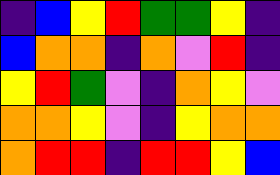[["indigo", "blue", "yellow", "red", "green", "green", "yellow", "indigo"], ["blue", "orange", "orange", "indigo", "orange", "violet", "red", "indigo"], ["yellow", "red", "green", "violet", "indigo", "orange", "yellow", "violet"], ["orange", "orange", "yellow", "violet", "indigo", "yellow", "orange", "orange"], ["orange", "red", "red", "indigo", "red", "red", "yellow", "blue"]]